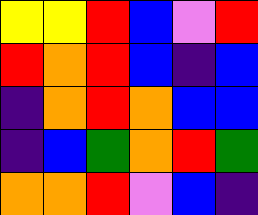[["yellow", "yellow", "red", "blue", "violet", "red"], ["red", "orange", "red", "blue", "indigo", "blue"], ["indigo", "orange", "red", "orange", "blue", "blue"], ["indigo", "blue", "green", "orange", "red", "green"], ["orange", "orange", "red", "violet", "blue", "indigo"]]